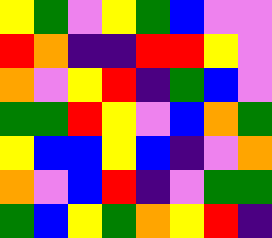[["yellow", "green", "violet", "yellow", "green", "blue", "violet", "violet"], ["red", "orange", "indigo", "indigo", "red", "red", "yellow", "violet"], ["orange", "violet", "yellow", "red", "indigo", "green", "blue", "violet"], ["green", "green", "red", "yellow", "violet", "blue", "orange", "green"], ["yellow", "blue", "blue", "yellow", "blue", "indigo", "violet", "orange"], ["orange", "violet", "blue", "red", "indigo", "violet", "green", "green"], ["green", "blue", "yellow", "green", "orange", "yellow", "red", "indigo"]]